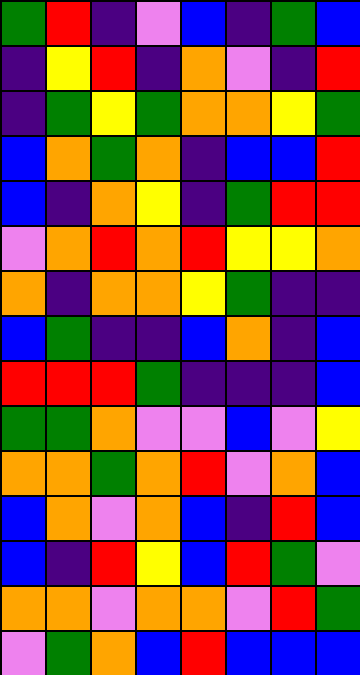[["green", "red", "indigo", "violet", "blue", "indigo", "green", "blue"], ["indigo", "yellow", "red", "indigo", "orange", "violet", "indigo", "red"], ["indigo", "green", "yellow", "green", "orange", "orange", "yellow", "green"], ["blue", "orange", "green", "orange", "indigo", "blue", "blue", "red"], ["blue", "indigo", "orange", "yellow", "indigo", "green", "red", "red"], ["violet", "orange", "red", "orange", "red", "yellow", "yellow", "orange"], ["orange", "indigo", "orange", "orange", "yellow", "green", "indigo", "indigo"], ["blue", "green", "indigo", "indigo", "blue", "orange", "indigo", "blue"], ["red", "red", "red", "green", "indigo", "indigo", "indigo", "blue"], ["green", "green", "orange", "violet", "violet", "blue", "violet", "yellow"], ["orange", "orange", "green", "orange", "red", "violet", "orange", "blue"], ["blue", "orange", "violet", "orange", "blue", "indigo", "red", "blue"], ["blue", "indigo", "red", "yellow", "blue", "red", "green", "violet"], ["orange", "orange", "violet", "orange", "orange", "violet", "red", "green"], ["violet", "green", "orange", "blue", "red", "blue", "blue", "blue"]]